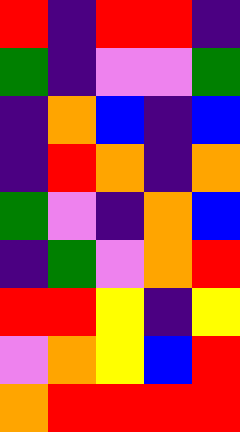[["red", "indigo", "red", "red", "indigo"], ["green", "indigo", "violet", "violet", "green"], ["indigo", "orange", "blue", "indigo", "blue"], ["indigo", "red", "orange", "indigo", "orange"], ["green", "violet", "indigo", "orange", "blue"], ["indigo", "green", "violet", "orange", "red"], ["red", "red", "yellow", "indigo", "yellow"], ["violet", "orange", "yellow", "blue", "red"], ["orange", "red", "red", "red", "red"]]